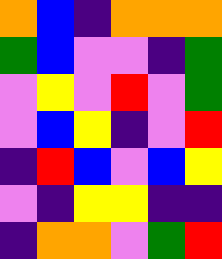[["orange", "blue", "indigo", "orange", "orange", "orange"], ["green", "blue", "violet", "violet", "indigo", "green"], ["violet", "yellow", "violet", "red", "violet", "green"], ["violet", "blue", "yellow", "indigo", "violet", "red"], ["indigo", "red", "blue", "violet", "blue", "yellow"], ["violet", "indigo", "yellow", "yellow", "indigo", "indigo"], ["indigo", "orange", "orange", "violet", "green", "red"]]